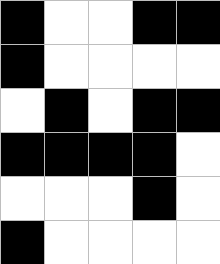[["black", "white", "white", "black", "black"], ["black", "white", "white", "white", "white"], ["white", "black", "white", "black", "black"], ["black", "black", "black", "black", "white"], ["white", "white", "white", "black", "white"], ["black", "white", "white", "white", "white"]]